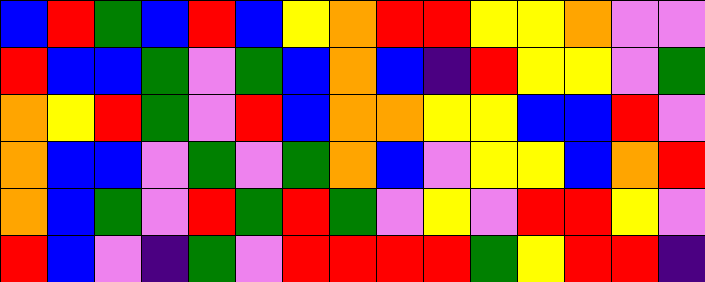[["blue", "red", "green", "blue", "red", "blue", "yellow", "orange", "red", "red", "yellow", "yellow", "orange", "violet", "violet"], ["red", "blue", "blue", "green", "violet", "green", "blue", "orange", "blue", "indigo", "red", "yellow", "yellow", "violet", "green"], ["orange", "yellow", "red", "green", "violet", "red", "blue", "orange", "orange", "yellow", "yellow", "blue", "blue", "red", "violet"], ["orange", "blue", "blue", "violet", "green", "violet", "green", "orange", "blue", "violet", "yellow", "yellow", "blue", "orange", "red"], ["orange", "blue", "green", "violet", "red", "green", "red", "green", "violet", "yellow", "violet", "red", "red", "yellow", "violet"], ["red", "blue", "violet", "indigo", "green", "violet", "red", "red", "red", "red", "green", "yellow", "red", "red", "indigo"]]